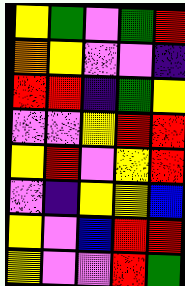[["yellow", "green", "violet", "green", "red"], ["orange", "yellow", "violet", "violet", "indigo"], ["red", "red", "indigo", "green", "yellow"], ["violet", "violet", "yellow", "red", "red"], ["yellow", "red", "violet", "yellow", "red"], ["violet", "indigo", "yellow", "yellow", "blue"], ["yellow", "violet", "blue", "red", "red"], ["yellow", "violet", "violet", "red", "green"]]